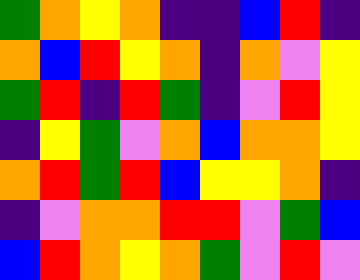[["green", "orange", "yellow", "orange", "indigo", "indigo", "blue", "red", "indigo"], ["orange", "blue", "red", "yellow", "orange", "indigo", "orange", "violet", "yellow"], ["green", "red", "indigo", "red", "green", "indigo", "violet", "red", "yellow"], ["indigo", "yellow", "green", "violet", "orange", "blue", "orange", "orange", "yellow"], ["orange", "red", "green", "red", "blue", "yellow", "yellow", "orange", "indigo"], ["indigo", "violet", "orange", "orange", "red", "red", "violet", "green", "blue"], ["blue", "red", "orange", "yellow", "orange", "green", "violet", "red", "violet"]]